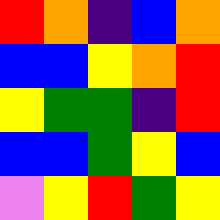[["red", "orange", "indigo", "blue", "orange"], ["blue", "blue", "yellow", "orange", "red"], ["yellow", "green", "green", "indigo", "red"], ["blue", "blue", "green", "yellow", "blue"], ["violet", "yellow", "red", "green", "yellow"]]